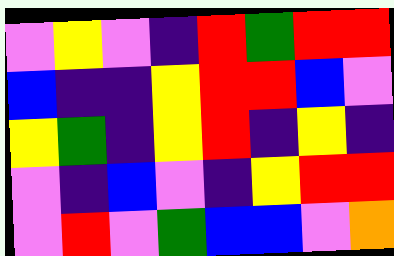[["violet", "yellow", "violet", "indigo", "red", "green", "red", "red"], ["blue", "indigo", "indigo", "yellow", "red", "red", "blue", "violet"], ["yellow", "green", "indigo", "yellow", "red", "indigo", "yellow", "indigo"], ["violet", "indigo", "blue", "violet", "indigo", "yellow", "red", "red"], ["violet", "red", "violet", "green", "blue", "blue", "violet", "orange"]]